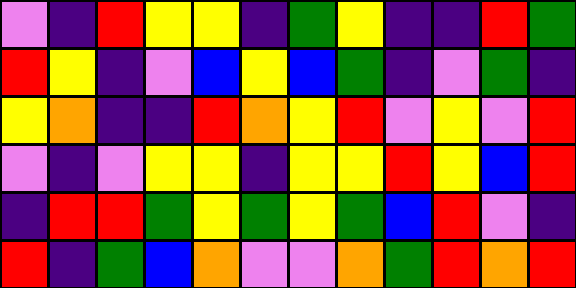[["violet", "indigo", "red", "yellow", "yellow", "indigo", "green", "yellow", "indigo", "indigo", "red", "green"], ["red", "yellow", "indigo", "violet", "blue", "yellow", "blue", "green", "indigo", "violet", "green", "indigo"], ["yellow", "orange", "indigo", "indigo", "red", "orange", "yellow", "red", "violet", "yellow", "violet", "red"], ["violet", "indigo", "violet", "yellow", "yellow", "indigo", "yellow", "yellow", "red", "yellow", "blue", "red"], ["indigo", "red", "red", "green", "yellow", "green", "yellow", "green", "blue", "red", "violet", "indigo"], ["red", "indigo", "green", "blue", "orange", "violet", "violet", "orange", "green", "red", "orange", "red"]]